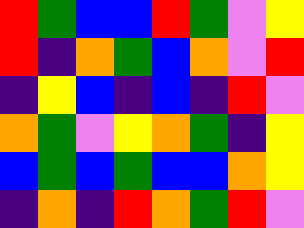[["red", "green", "blue", "blue", "red", "green", "violet", "yellow"], ["red", "indigo", "orange", "green", "blue", "orange", "violet", "red"], ["indigo", "yellow", "blue", "indigo", "blue", "indigo", "red", "violet"], ["orange", "green", "violet", "yellow", "orange", "green", "indigo", "yellow"], ["blue", "green", "blue", "green", "blue", "blue", "orange", "yellow"], ["indigo", "orange", "indigo", "red", "orange", "green", "red", "violet"]]